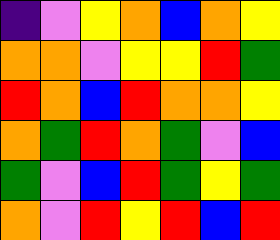[["indigo", "violet", "yellow", "orange", "blue", "orange", "yellow"], ["orange", "orange", "violet", "yellow", "yellow", "red", "green"], ["red", "orange", "blue", "red", "orange", "orange", "yellow"], ["orange", "green", "red", "orange", "green", "violet", "blue"], ["green", "violet", "blue", "red", "green", "yellow", "green"], ["orange", "violet", "red", "yellow", "red", "blue", "red"]]